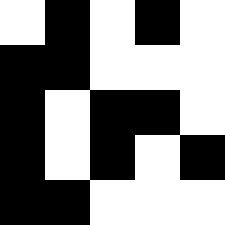[["white", "black", "white", "black", "white"], ["black", "black", "white", "white", "white"], ["black", "white", "black", "black", "white"], ["black", "white", "black", "white", "black"], ["black", "black", "white", "white", "white"]]